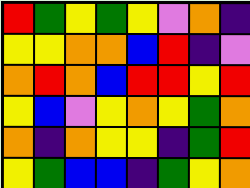[["red", "green", "yellow", "green", "yellow", "violet", "orange", "indigo"], ["yellow", "yellow", "orange", "orange", "blue", "red", "indigo", "violet"], ["orange", "red", "orange", "blue", "red", "red", "yellow", "red"], ["yellow", "blue", "violet", "yellow", "orange", "yellow", "green", "orange"], ["orange", "indigo", "orange", "yellow", "yellow", "indigo", "green", "red"], ["yellow", "green", "blue", "blue", "indigo", "green", "yellow", "orange"]]